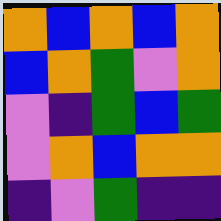[["orange", "blue", "orange", "blue", "orange"], ["blue", "orange", "green", "violet", "orange"], ["violet", "indigo", "green", "blue", "green"], ["violet", "orange", "blue", "orange", "orange"], ["indigo", "violet", "green", "indigo", "indigo"]]